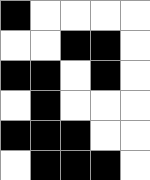[["black", "white", "white", "white", "white"], ["white", "white", "black", "black", "white"], ["black", "black", "white", "black", "white"], ["white", "black", "white", "white", "white"], ["black", "black", "black", "white", "white"], ["white", "black", "black", "black", "white"]]